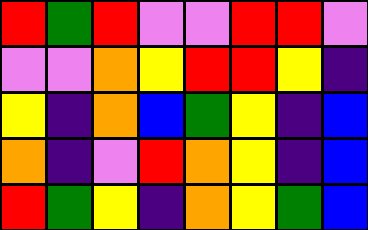[["red", "green", "red", "violet", "violet", "red", "red", "violet"], ["violet", "violet", "orange", "yellow", "red", "red", "yellow", "indigo"], ["yellow", "indigo", "orange", "blue", "green", "yellow", "indigo", "blue"], ["orange", "indigo", "violet", "red", "orange", "yellow", "indigo", "blue"], ["red", "green", "yellow", "indigo", "orange", "yellow", "green", "blue"]]